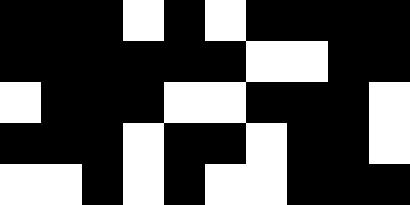[["black", "black", "black", "white", "black", "white", "black", "black", "black", "black"], ["black", "black", "black", "black", "black", "black", "white", "white", "black", "black"], ["white", "black", "black", "black", "white", "white", "black", "black", "black", "white"], ["black", "black", "black", "white", "black", "black", "white", "black", "black", "white"], ["white", "white", "black", "white", "black", "white", "white", "black", "black", "black"]]